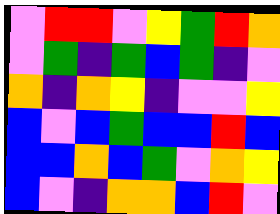[["violet", "red", "red", "violet", "yellow", "green", "red", "orange"], ["violet", "green", "indigo", "green", "blue", "green", "indigo", "violet"], ["orange", "indigo", "orange", "yellow", "indigo", "violet", "violet", "yellow"], ["blue", "violet", "blue", "green", "blue", "blue", "red", "blue"], ["blue", "blue", "orange", "blue", "green", "violet", "orange", "yellow"], ["blue", "violet", "indigo", "orange", "orange", "blue", "red", "violet"]]